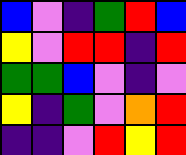[["blue", "violet", "indigo", "green", "red", "blue"], ["yellow", "violet", "red", "red", "indigo", "red"], ["green", "green", "blue", "violet", "indigo", "violet"], ["yellow", "indigo", "green", "violet", "orange", "red"], ["indigo", "indigo", "violet", "red", "yellow", "red"]]